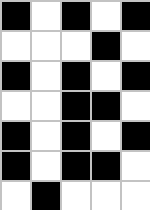[["black", "white", "black", "white", "black"], ["white", "white", "white", "black", "white"], ["black", "white", "black", "white", "black"], ["white", "white", "black", "black", "white"], ["black", "white", "black", "white", "black"], ["black", "white", "black", "black", "white"], ["white", "black", "white", "white", "white"]]